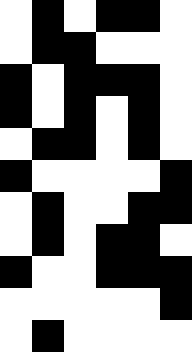[["white", "black", "white", "black", "black", "white"], ["white", "black", "black", "white", "white", "white"], ["black", "white", "black", "black", "black", "white"], ["black", "white", "black", "white", "black", "white"], ["white", "black", "black", "white", "black", "white"], ["black", "white", "white", "white", "white", "black"], ["white", "black", "white", "white", "black", "black"], ["white", "black", "white", "black", "black", "white"], ["black", "white", "white", "black", "black", "black"], ["white", "white", "white", "white", "white", "black"], ["white", "black", "white", "white", "white", "white"]]